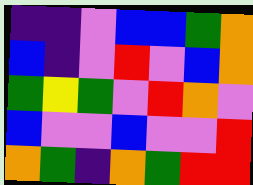[["indigo", "indigo", "violet", "blue", "blue", "green", "orange"], ["blue", "indigo", "violet", "red", "violet", "blue", "orange"], ["green", "yellow", "green", "violet", "red", "orange", "violet"], ["blue", "violet", "violet", "blue", "violet", "violet", "red"], ["orange", "green", "indigo", "orange", "green", "red", "red"]]